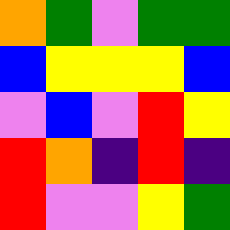[["orange", "green", "violet", "green", "green"], ["blue", "yellow", "yellow", "yellow", "blue"], ["violet", "blue", "violet", "red", "yellow"], ["red", "orange", "indigo", "red", "indigo"], ["red", "violet", "violet", "yellow", "green"]]